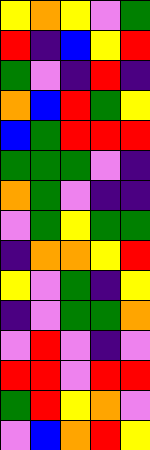[["yellow", "orange", "yellow", "violet", "green"], ["red", "indigo", "blue", "yellow", "red"], ["green", "violet", "indigo", "red", "indigo"], ["orange", "blue", "red", "green", "yellow"], ["blue", "green", "red", "red", "red"], ["green", "green", "green", "violet", "indigo"], ["orange", "green", "violet", "indigo", "indigo"], ["violet", "green", "yellow", "green", "green"], ["indigo", "orange", "orange", "yellow", "red"], ["yellow", "violet", "green", "indigo", "yellow"], ["indigo", "violet", "green", "green", "orange"], ["violet", "red", "violet", "indigo", "violet"], ["red", "red", "violet", "red", "red"], ["green", "red", "yellow", "orange", "violet"], ["violet", "blue", "orange", "red", "yellow"]]